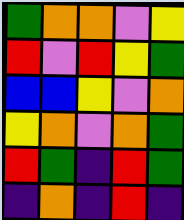[["green", "orange", "orange", "violet", "yellow"], ["red", "violet", "red", "yellow", "green"], ["blue", "blue", "yellow", "violet", "orange"], ["yellow", "orange", "violet", "orange", "green"], ["red", "green", "indigo", "red", "green"], ["indigo", "orange", "indigo", "red", "indigo"]]